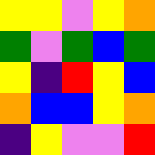[["yellow", "yellow", "violet", "yellow", "orange"], ["green", "violet", "green", "blue", "green"], ["yellow", "indigo", "red", "yellow", "blue"], ["orange", "blue", "blue", "yellow", "orange"], ["indigo", "yellow", "violet", "violet", "red"]]